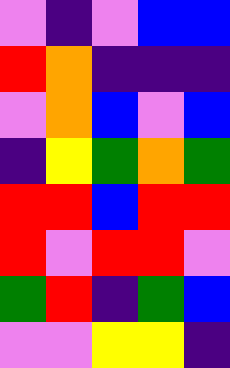[["violet", "indigo", "violet", "blue", "blue"], ["red", "orange", "indigo", "indigo", "indigo"], ["violet", "orange", "blue", "violet", "blue"], ["indigo", "yellow", "green", "orange", "green"], ["red", "red", "blue", "red", "red"], ["red", "violet", "red", "red", "violet"], ["green", "red", "indigo", "green", "blue"], ["violet", "violet", "yellow", "yellow", "indigo"]]